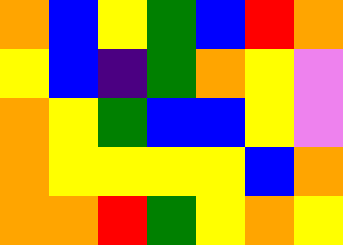[["orange", "blue", "yellow", "green", "blue", "red", "orange"], ["yellow", "blue", "indigo", "green", "orange", "yellow", "violet"], ["orange", "yellow", "green", "blue", "blue", "yellow", "violet"], ["orange", "yellow", "yellow", "yellow", "yellow", "blue", "orange"], ["orange", "orange", "red", "green", "yellow", "orange", "yellow"]]